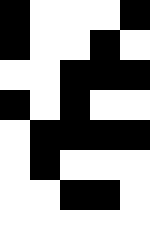[["black", "white", "white", "white", "black"], ["black", "white", "white", "black", "white"], ["white", "white", "black", "black", "black"], ["black", "white", "black", "white", "white"], ["white", "black", "black", "black", "black"], ["white", "black", "white", "white", "white"], ["white", "white", "black", "black", "white"], ["white", "white", "white", "white", "white"]]